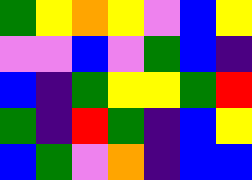[["green", "yellow", "orange", "yellow", "violet", "blue", "yellow"], ["violet", "violet", "blue", "violet", "green", "blue", "indigo"], ["blue", "indigo", "green", "yellow", "yellow", "green", "red"], ["green", "indigo", "red", "green", "indigo", "blue", "yellow"], ["blue", "green", "violet", "orange", "indigo", "blue", "blue"]]